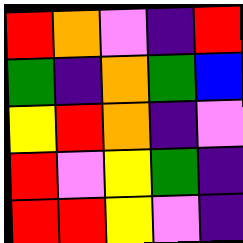[["red", "orange", "violet", "indigo", "red"], ["green", "indigo", "orange", "green", "blue"], ["yellow", "red", "orange", "indigo", "violet"], ["red", "violet", "yellow", "green", "indigo"], ["red", "red", "yellow", "violet", "indigo"]]